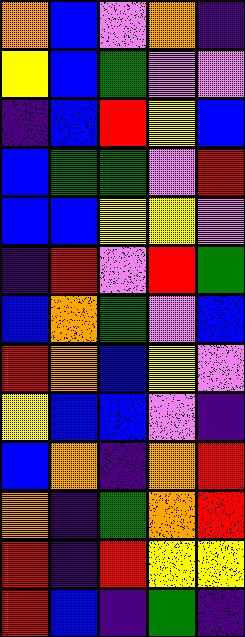[["orange", "blue", "violet", "orange", "indigo"], ["yellow", "blue", "green", "violet", "violet"], ["indigo", "blue", "red", "yellow", "blue"], ["blue", "green", "green", "violet", "red"], ["blue", "blue", "yellow", "yellow", "violet"], ["indigo", "red", "violet", "red", "green"], ["blue", "orange", "green", "violet", "blue"], ["red", "orange", "blue", "yellow", "violet"], ["yellow", "blue", "blue", "violet", "indigo"], ["blue", "orange", "indigo", "orange", "red"], ["orange", "indigo", "green", "orange", "red"], ["red", "indigo", "red", "yellow", "yellow"], ["red", "blue", "indigo", "green", "indigo"]]